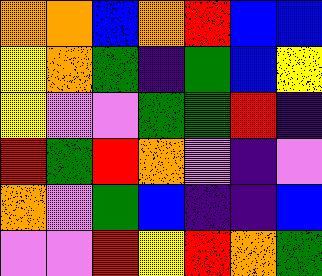[["orange", "orange", "blue", "orange", "red", "blue", "blue"], ["yellow", "orange", "green", "indigo", "green", "blue", "yellow"], ["yellow", "violet", "violet", "green", "green", "red", "indigo"], ["red", "green", "red", "orange", "violet", "indigo", "violet"], ["orange", "violet", "green", "blue", "indigo", "indigo", "blue"], ["violet", "violet", "red", "yellow", "red", "orange", "green"]]